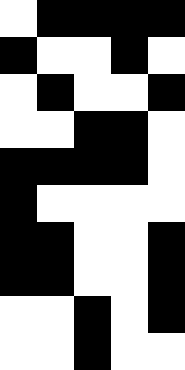[["white", "black", "black", "black", "black"], ["black", "white", "white", "black", "white"], ["white", "black", "white", "white", "black"], ["white", "white", "black", "black", "white"], ["black", "black", "black", "black", "white"], ["black", "white", "white", "white", "white"], ["black", "black", "white", "white", "black"], ["black", "black", "white", "white", "black"], ["white", "white", "black", "white", "black"], ["white", "white", "black", "white", "white"]]